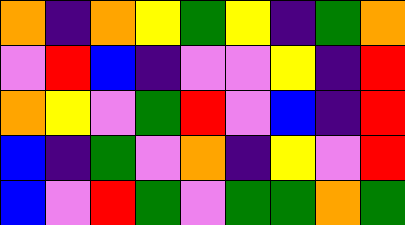[["orange", "indigo", "orange", "yellow", "green", "yellow", "indigo", "green", "orange"], ["violet", "red", "blue", "indigo", "violet", "violet", "yellow", "indigo", "red"], ["orange", "yellow", "violet", "green", "red", "violet", "blue", "indigo", "red"], ["blue", "indigo", "green", "violet", "orange", "indigo", "yellow", "violet", "red"], ["blue", "violet", "red", "green", "violet", "green", "green", "orange", "green"]]